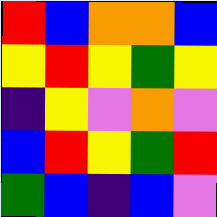[["red", "blue", "orange", "orange", "blue"], ["yellow", "red", "yellow", "green", "yellow"], ["indigo", "yellow", "violet", "orange", "violet"], ["blue", "red", "yellow", "green", "red"], ["green", "blue", "indigo", "blue", "violet"]]